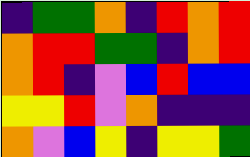[["indigo", "green", "green", "orange", "indigo", "red", "orange", "red"], ["orange", "red", "red", "green", "green", "indigo", "orange", "red"], ["orange", "red", "indigo", "violet", "blue", "red", "blue", "blue"], ["yellow", "yellow", "red", "violet", "orange", "indigo", "indigo", "indigo"], ["orange", "violet", "blue", "yellow", "indigo", "yellow", "yellow", "green"]]